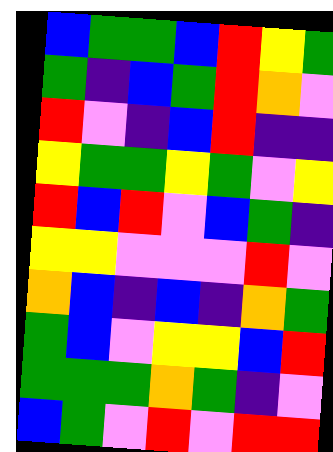[["blue", "green", "green", "blue", "red", "yellow", "green"], ["green", "indigo", "blue", "green", "red", "orange", "violet"], ["red", "violet", "indigo", "blue", "red", "indigo", "indigo"], ["yellow", "green", "green", "yellow", "green", "violet", "yellow"], ["red", "blue", "red", "violet", "blue", "green", "indigo"], ["yellow", "yellow", "violet", "violet", "violet", "red", "violet"], ["orange", "blue", "indigo", "blue", "indigo", "orange", "green"], ["green", "blue", "violet", "yellow", "yellow", "blue", "red"], ["green", "green", "green", "orange", "green", "indigo", "violet"], ["blue", "green", "violet", "red", "violet", "red", "red"]]